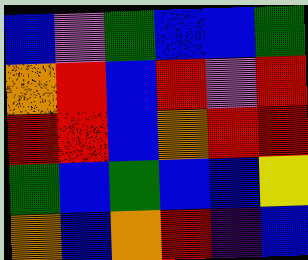[["blue", "violet", "green", "blue", "blue", "green"], ["orange", "red", "blue", "red", "violet", "red"], ["red", "red", "blue", "orange", "red", "red"], ["green", "blue", "green", "blue", "blue", "yellow"], ["orange", "blue", "orange", "red", "indigo", "blue"]]